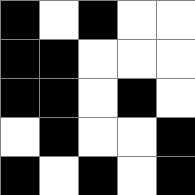[["black", "white", "black", "white", "white"], ["black", "black", "white", "white", "white"], ["black", "black", "white", "black", "white"], ["white", "black", "white", "white", "black"], ["black", "white", "black", "white", "black"]]